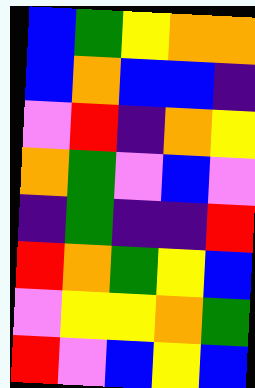[["blue", "green", "yellow", "orange", "orange"], ["blue", "orange", "blue", "blue", "indigo"], ["violet", "red", "indigo", "orange", "yellow"], ["orange", "green", "violet", "blue", "violet"], ["indigo", "green", "indigo", "indigo", "red"], ["red", "orange", "green", "yellow", "blue"], ["violet", "yellow", "yellow", "orange", "green"], ["red", "violet", "blue", "yellow", "blue"]]